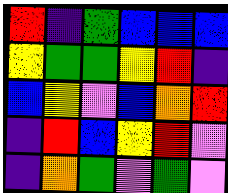[["red", "indigo", "green", "blue", "blue", "blue"], ["yellow", "green", "green", "yellow", "red", "indigo"], ["blue", "yellow", "violet", "blue", "orange", "red"], ["indigo", "red", "blue", "yellow", "red", "violet"], ["indigo", "orange", "green", "violet", "green", "violet"]]